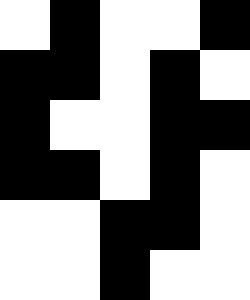[["white", "black", "white", "white", "black"], ["black", "black", "white", "black", "white"], ["black", "white", "white", "black", "black"], ["black", "black", "white", "black", "white"], ["white", "white", "black", "black", "white"], ["white", "white", "black", "white", "white"]]